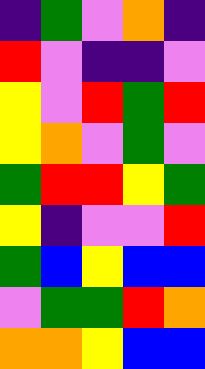[["indigo", "green", "violet", "orange", "indigo"], ["red", "violet", "indigo", "indigo", "violet"], ["yellow", "violet", "red", "green", "red"], ["yellow", "orange", "violet", "green", "violet"], ["green", "red", "red", "yellow", "green"], ["yellow", "indigo", "violet", "violet", "red"], ["green", "blue", "yellow", "blue", "blue"], ["violet", "green", "green", "red", "orange"], ["orange", "orange", "yellow", "blue", "blue"]]